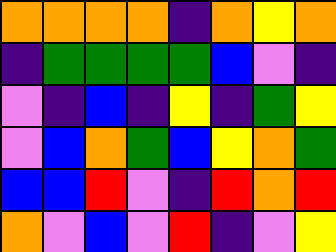[["orange", "orange", "orange", "orange", "indigo", "orange", "yellow", "orange"], ["indigo", "green", "green", "green", "green", "blue", "violet", "indigo"], ["violet", "indigo", "blue", "indigo", "yellow", "indigo", "green", "yellow"], ["violet", "blue", "orange", "green", "blue", "yellow", "orange", "green"], ["blue", "blue", "red", "violet", "indigo", "red", "orange", "red"], ["orange", "violet", "blue", "violet", "red", "indigo", "violet", "yellow"]]